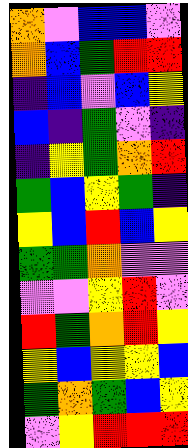[["orange", "violet", "blue", "blue", "violet"], ["orange", "blue", "green", "red", "red"], ["indigo", "blue", "violet", "blue", "yellow"], ["blue", "indigo", "green", "violet", "indigo"], ["indigo", "yellow", "green", "orange", "red"], ["green", "blue", "yellow", "green", "indigo"], ["yellow", "blue", "red", "blue", "yellow"], ["green", "green", "orange", "violet", "violet"], ["violet", "violet", "yellow", "red", "violet"], ["red", "green", "orange", "red", "yellow"], ["yellow", "blue", "yellow", "yellow", "blue"], ["green", "orange", "green", "blue", "yellow"], ["violet", "yellow", "red", "red", "red"]]